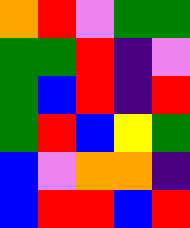[["orange", "red", "violet", "green", "green"], ["green", "green", "red", "indigo", "violet"], ["green", "blue", "red", "indigo", "red"], ["green", "red", "blue", "yellow", "green"], ["blue", "violet", "orange", "orange", "indigo"], ["blue", "red", "red", "blue", "red"]]